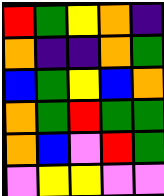[["red", "green", "yellow", "orange", "indigo"], ["orange", "indigo", "indigo", "orange", "green"], ["blue", "green", "yellow", "blue", "orange"], ["orange", "green", "red", "green", "green"], ["orange", "blue", "violet", "red", "green"], ["violet", "yellow", "yellow", "violet", "violet"]]